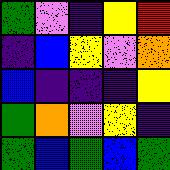[["green", "violet", "indigo", "yellow", "red"], ["indigo", "blue", "yellow", "violet", "orange"], ["blue", "indigo", "indigo", "indigo", "yellow"], ["green", "orange", "violet", "yellow", "indigo"], ["green", "blue", "green", "blue", "green"]]